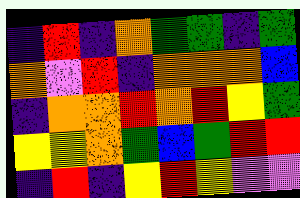[["indigo", "red", "indigo", "orange", "green", "green", "indigo", "green"], ["orange", "violet", "red", "indigo", "orange", "orange", "orange", "blue"], ["indigo", "orange", "orange", "red", "orange", "red", "yellow", "green"], ["yellow", "yellow", "orange", "green", "blue", "green", "red", "red"], ["indigo", "red", "indigo", "yellow", "red", "yellow", "violet", "violet"]]